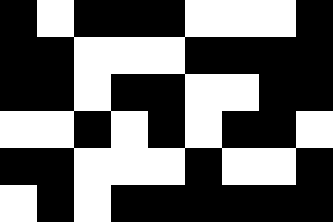[["black", "white", "black", "black", "black", "white", "white", "white", "black"], ["black", "black", "white", "white", "white", "black", "black", "black", "black"], ["black", "black", "white", "black", "black", "white", "white", "black", "black"], ["white", "white", "black", "white", "black", "white", "black", "black", "white"], ["black", "black", "white", "white", "white", "black", "white", "white", "black"], ["white", "black", "white", "black", "black", "black", "black", "black", "black"]]